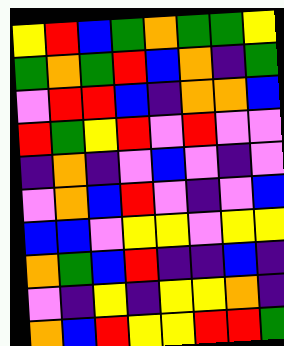[["yellow", "red", "blue", "green", "orange", "green", "green", "yellow"], ["green", "orange", "green", "red", "blue", "orange", "indigo", "green"], ["violet", "red", "red", "blue", "indigo", "orange", "orange", "blue"], ["red", "green", "yellow", "red", "violet", "red", "violet", "violet"], ["indigo", "orange", "indigo", "violet", "blue", "violet", "indigo", "violet"], ["violet", "orange", "blue", "red", "violet", "indigo", "violet", "blue"], ["blue", "blue", "violet", "yellow", "yellow", "violet", "yellow", "yellow"], ["orange", "green", "blue", "red", "indigo", "indigo", "blue", "indigo"], ["violet", "indigo", "yellow", "indigo", "yellow", "yellow", "orange", "indigo"], ["orange", "blue", "red", "yellow", "yellow", "red", "red", "green"]]